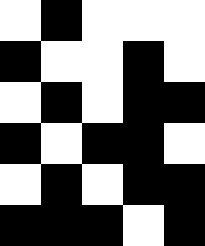[["white", "black", "white", "white", "white"], ["black", "white", "white", "black", "white"], ["white", "black", "white", "black", "black"], ["black", "white", "black", "black", "white"], ["white", "black", "white", "black", "black"], ["black", "black", "black", "white", "black"]]